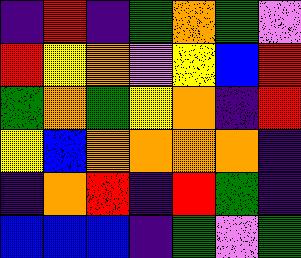[["indigo", "red", "indigo", "green", "orange", "green", "violet"], ["red", "yellow", "orange", "violet", "yellow", "blue", "red"], ["green", "orange", "green", "yellow", "orange", "indigo", "red"], ["yellow", "blue", "orange", "orange", "orange", "orange", "indigo"], ["indigo", "orange", "red", "indigo", "red", "green", "indigo"], ["blue", "blue", "blue", "indigo", "green", "violet", "green"]]